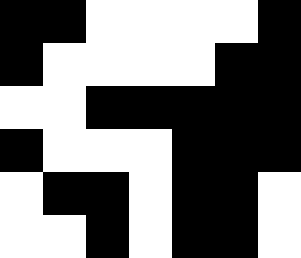[["black", "black", "white", "white", "white", "white", "black"], ["black", "white", "white", "white", "white", "black", "black"], ["white", "white", "black", "black", "black", "black", "black"], ["black", "white", "white", "white", "black", "black", "black"], ["white", "black", "black", "white", "black", "black", "white"], ["white", "white", "black", "white", "black", "black", "white"]]